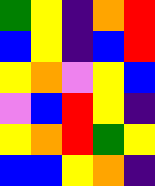[["green", "yellow", "indigo", "orange", "red"], ["blue", "yellow", "indigo", "blue", "red"], ["yellow", "orange", "violet", "yellow", "blue"], ["violet", "blue", "red", "yellow", "indigo"], ["yellow", "orange", "red", "green", "yellow"], ["blue", "blue", "yellow", "orange", "indigo"]]